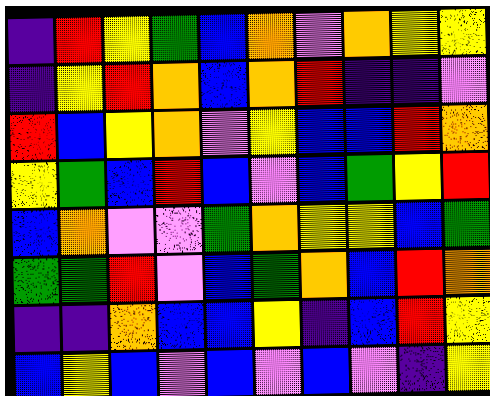[["indigo", "red", "yellow", "green", "blue", "orange", "violet", "orange", "yellow", "yellow"], ["indigo", "yellow", "red", "orange", "blue", "orange", "red", "indigo", "indigo", "violet"], ["red", "blue", "yellow", "orange", "violet", "yellow", "blue", "blue", "red", "orange"], ["yellow", "green", "blue", "red", "blue", "violet", "blue", "green", "yellow", "red"], ["blue", "orange", "violet", "violet", "green", "orange", "yellow", "yellow", "blue", "green"], ["green", "green", "red", "violet", "blue", "green", "orange", "blue", "red", "orange"], ["indigo", "indigo", "orange", "blue", "blue", "yellow", "indigo", "blue", "red", "yellow"], ["blue", "yellow", "blue", "violet", "blue", "violet", "blue", "violet", "indigo", "yellow"]]